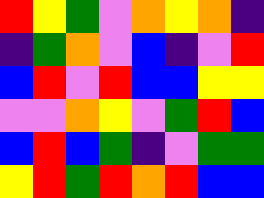[["red", "yellow", "green", "violet", "orange", "yellow", "orange", "indigo"], ["indigo", "green", "orange", "violet", "blue", "indigo", "violet", "red"], ["blue", "red", "violet", "red", "blue", "blue", "yellow", "yellow"], ["violet", "violet", "orange", "yellow", "violet", "green", "red", "blue"], ["blue", "red", "blue", "green", "indigo", "violet", "green", "green"], ["yellow", "red", "green", "red", "orange", "red", "blue", "blue"]]